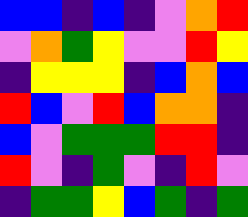[["blue", "blue", "indigo", "blue", "indigo", "violet", "orange", "red"], ["violet", "orange", "green", "yellow", "violet", "violet", "red", "yellow"], ["indigo", "yellow", "yellow", "yellow", "indigo", "blue", "orange", "blue"], ["red", "blue", "violet", "red", "blue", "orange", "orange", "indigo"], ["blue", "violet", "green", "green", "green", "red", "red", "indigo"], ["red", "violet", "indigo", "green", "violet", "indigo", "red", "violet"], ["indigo", "green", "green", "yellow", "blue", "green", "indigo", "green"]]